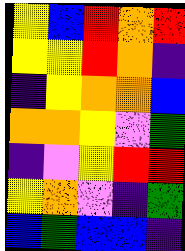[["yellow", "blue", "red", "orange", "red"], ["yellow", "yellow", "red", "orange", "indigo"], ["indigo", "yellow", "orange", "orange", "blue"], ["orange", "orange", "yellow", "violet", "green"], ["indigo", "violet", "yellow", "red", "red"], ["yellow", "orange", "violet", "indigo", "green"], ["blue", "green", "blue", "blue", "indigo"]]